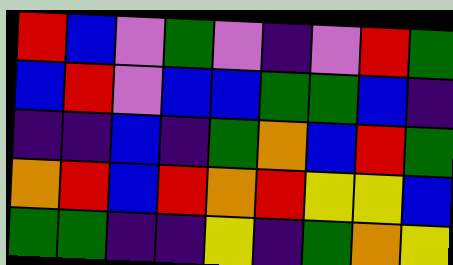[["red", "blue", "violet", "green", "violet", "indigo", "violet", "red", "green"], ["blue", "red", "violet", "blue", "blue", "green", "green", "blue", "indigo"], ["indigo", "indigo", "blue", "indigo", "green", "orange", "blue", "red", "green"], ["orange", "red", "blue", "red", "orange", "red", "yellow", "yellow", "blue"], ["green", "green", "indigo", "indigo", "yellow", "indigo", "green", "orange", "yellow"]]